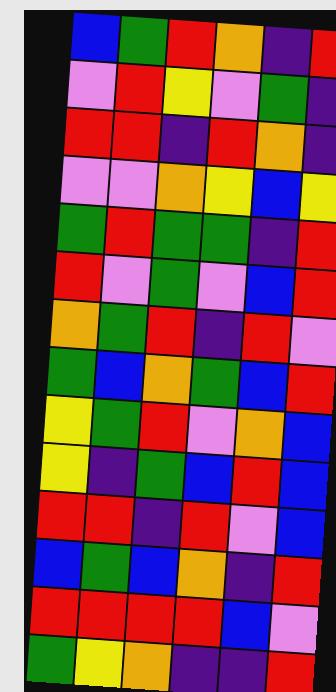[["blue", "green", "red", "orange", "indigo", "red"], ["violet", "red", "yellow", "violet", "green", "indigo"], ["red", "red", "indigo", "red", "orange", "indigo"], ["violet", "violet", "orange", "yellow", "blue", "yellow"], ["green", "red", "green", "green", "indigo", "red"], ["red", "violet", "green", "violet", "blue", "red"], ["orange", "green", "red", "indigo", "red", "violet"], ["green", "blue", "orange", "green", "blue", "red"], ["yellow", "green", "red", "violet", "orange", "blue"], ["yellow", "indigo", "green", "blue", "red", "blue"], ["red", "red", "indigo", "red", "violet", "blue"], ["blue", "green", "blue", "orange", "indigo", "red"], ["red", "red", "red", "red", "blue", "violet"], ["green", "yellow", "orange", "indigo", "indigo", "red"]]